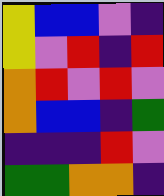[["yellow", "blue", "blue", "violet", "indigo"], ["yellow", "violet", "red", "indigo", "red"], ["orange", "red", "violet", "red", "violet"], ["orange", "blue", "blue", "indigo", "green"], ["indigo", "indigo", "indigo", "red", "violet"], ["green", "green", "orange", "orange", "indigo"]]